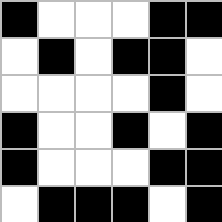[["black", "white", "white", "white", "black", "black"], ["white", "black", "white", "black", "black", "white"], ["white", "white", "white", "white", "black", "white"], ["black", "white", "white", "black", "white", "black"], ["black", "white", "white", "white", "black", "black"], ["white", "black", "black", "black", "white", "black"]]